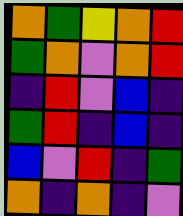[["orange", "green", "yellow", "orange", "red"], ["green", "orange", "violet", "orange", "red"], ["indigo", "red", "violet", "blue", "indigo"], ["green", "red", "indigo", "blue", "indigo"], ["blue", "violet", "red", "indigo", "green"], ["orange", "indigo", "orange", "indigo", "violet"]]